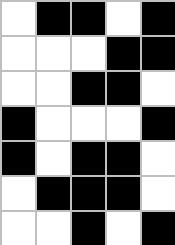[["white", "black", "black", "white", "black"], ["white", "white", "white", "black", "black"], ["white", "white", "black", "black", "white"], ["black", "white", "white", "white", "black"], ["black", "white", "black", "black", "white"], ["white", "black", "black", "black", "white"], ["white", "white", "black", "white", "black"]]